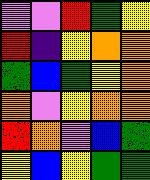[["violet", "violet", "red", "green", "yellow"], ["red", "indigo", "yellow", "orange", "orange"], ["green", "blue", "green", "yellow", "orange"], ["orange", "violet", "yellow", "orange", "orange"], ["red", "orange", "violet", "blue", "green"], ["yellow", "blue", "yellow", "green", "green"]]